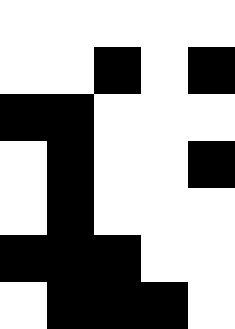[["white", "white", "white", "white", "white"], ["white", "white", "black", "white", "black"], ["black", "black", "white", "white", "white"], ["white", "black", "white", "white", "black"], ["white", "black", "white", "white", "white"], ["black", "black", "black", "white", "white"], ["white", "black", "black", "black", "white"]]